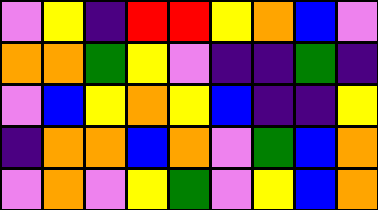[["violet", "yellow", "indigo", "red", "red", "yellow", "orange", "blue", "violet"], ["orange", "orange", "green", "yellow", "violet", "indigo", "indigo", "green", "indigo"], ["violet", "blue", "yellow", "orange", "yellow", "blue", "indigo", "indigo", "yellow"], ["indigo", "orange", "orange", "blue", "orange", "violet", "green", "blue", "orange"], ["violet", "orange", "violet", "yellow", "green", "violet", "yellow", "blue", "orange"]]